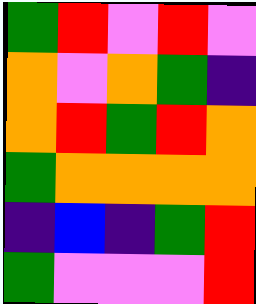[["green", "red", "violet", "red", "violet"], ["orange", "violet", "orange", "green", "indigo"], ["orange", "red", "green", "red", "orange"], ["green", "orange", "orange", "orange", "orange"], ["indigo", "blue", "indigo", "green", "red"], ["green", "violet", "violet", "violet", "red"]]